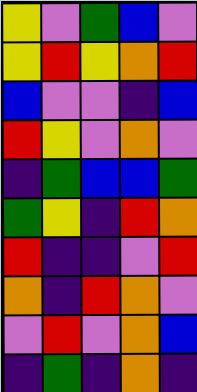[["yellow", "violet", "green", "blue", "violet"], ["yellow", "red", "yellow", "orange", "red"], ["blue", "violet", "violet", "indigo", "blue"], ["red", "yellow", "violet", "orange", "violet"], ["indigo", "green", "blue", "blue", "green"], ["green", "yellow", "indigo", "red", "orange"], ["red", "indigo", "indigo", "violet", "red"], ["orange", "indigo", "red", "orange", "violet"], ["violet", "red", "violet", "orange", "blue"], ["indigo", "green", "indigo", "orange", "indigo"]]